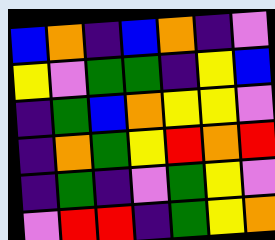[["blue", "orange", "indigo", "blue", "orange", "indigo", "violet"], ["yellow", "violet", "green", "green", "indigo", "yellow", "blue"], ["indigo", "green", "blue", "orange", "yellow", "yellow", "violet"], ["indigo", "orange", "green", "yellow", "red", "orange", "red"], ["indigo", "green", "indigo", "violet", "green", "yellow", "violet"], ["violet", "red", "red", "indigo", "green", "yellow", "orange"]]